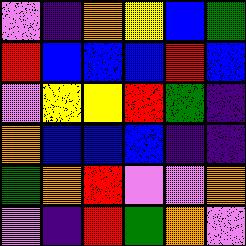[["violet", "indigo", "orange", "yellow", "blue", "green"], ["red", "blue", "blue", "blue", "red", "blue"], ["violet", "yellow", "yellow", "red", "green", "indigo"], ["orange", "blue", "blue", "blue", "indigo", "indigo"], ["green", "orange", "red", "violet", "violet", "orange"], ["violet", "indigo", "red", "green", "orange", "violet"]]